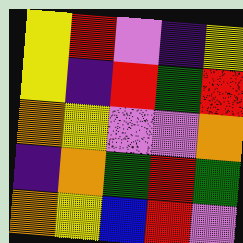[["yellow", "red", "violet", "indigo", "yellow"], ["yellow", "indigo", "red", "green", "red"], ["orange", "yellow", "violet", "violet", "orange"], ["indigo", "orange", "green", "red", "green"], ["orange", "yellow", "blue", "red", "violet"]]